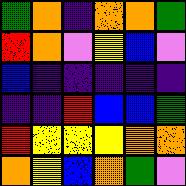[["green", "orange", "indigo", "orange", "orange", "green"], ["red", "orange", "violet", "yellow", "blue", "violet"], ["blue", "indigo", "indigo", "indigo", "indigo", "indigo"], ["indigo", "indigo", "red", "blue", "blue", "green"], ["red", "yellow", "yellow", "yellow", "orange", "orange"], ["orange", "yellow", "blue", "orange", "green", "violet"]]